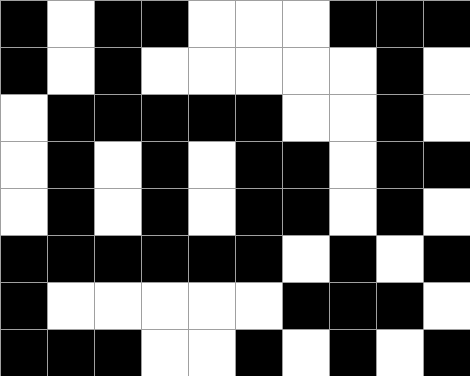[["black", "white", "black", "black", "white", "white", "white", "black", "black", "black"], ["black", "white", "black", "white", "white", "white", "white", "white", "black", "white"], ["white", "black", "black", "black", "black", "black", "white", "white", "black", "white"], ["white", "black", "white", "black", "white", "black", "black", "white", "black", "black"], ["white", "black", "white", "black", "white", "black", "black", "white", "black", "white"], ["black", "black", "black", "black", "black", "black", "white", "black", "white", "black"], ["black", "white", "white", "white", "white", "white", "black", "black", "black", "white"], ["black", "black", "black", "white", "white", "black", "white", "black", "white", "black"]]